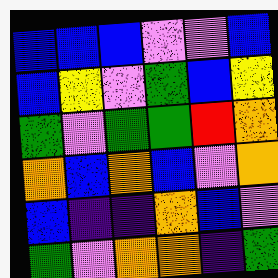[["blue", "blue", "blue", "violet", "violet", "blue"], ["blue", "yellow", "violet", "green", "blue", "yellow"], ["green", "violet", "green", "green", "red", "orange"], ["orange", "blue", "orange", "blue", "violet", "orange"], ["blue", "indigo", "indigo", "orange", "blue", "violet"], ["green", "violet", "orange", "orange", "indigo", "green"]]